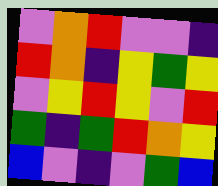[["violet", "orange", "red", "violet", "violet", "indigo"], ["red", "orange", "indigo", "yellow", "green", "yellow"], ["violet", "yellow", "red", "yellow", "violet", "red"], ["green", "indigo", "green", "red", "orange", "yellow"], ["blue", "violet", "indigo", "violet", "green", "blue"]]